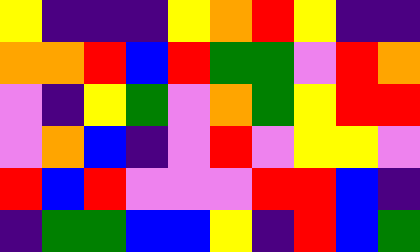[["yellow", "indigo", "indigo", "indigo", "yellow", "orange", "red", "yellow", "indigo", "indigo"], ["orange", "orange", "red", "blue", "red", "green", "green", "violet", "red", "orange"], ["violet", "indigo", "yellow", "green", "violet", "orange", "green", "yellow", "red", "red"], ["violet", "orange", "blue", "indigo", "violet", "red", "violet", "yellow", "yellow", "violet"], ["red", "blue", "red", "violet", "violet", "violet", "red", "red", "blue", "indigo"], ["indigo", "green", "green", "blue", "blue", "yellow", "indigo", "red", "blue", "green"]]